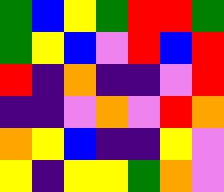[["green", "blue", "yellow", "green", "red", "red", "green"], ["green", "yellow", "blue", "violet", "red", "blue", "red"], ["red", "indigo", "orange", "indigo", "indigo", "violet", "red"], ["indigo", "indigo", "violet", "orange", "violet", "red", "orange"], ["orange", "yellow", "blue", "indigo", "indigo", "yellow", "violet"], ["yellow", "indigo", "yellow", "yellow", "green", "orange", "violet"]]